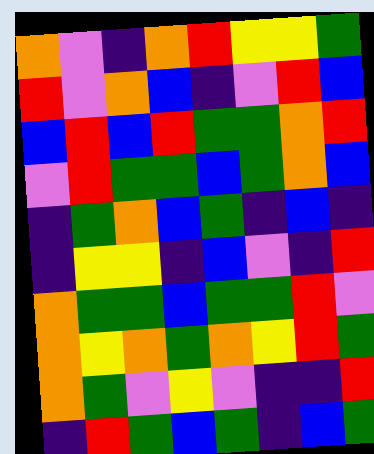[["orange", "violet", "indigo", "orange", "red", "yellow", "yellow", "green"], ["red", "violet", "orange", "blue", "indigo", "violet", "red", "blue"], ["blue", "red", "blue", "red", "green", "green", "orange", "red"], ["violet", "red", "green", "green", "blue", "green", "orange", "blue"], ["indigo", "green", "orange", "blue", "green", "indigo", "blue", "indigo"], ["indigo", "yellow", "yellow", "indigo", "blue", "violet", "indigo", "red"], ["orange", "green", "green", "blue", "green", "green", "red", "violet"], ["orange", "yellow", "orange", "green", "orange", "yellow", "red", "green"], ["orange", "green", "violet", "yellow", "violet", "indigo", "indigo", "red"], ["indigo", "red", "green", "blue", "green", "indigo", "blue", "green"]]